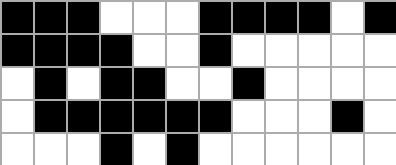[["black", "black", "black", "white", "white", "white", "black", "black", "black", "black", "white", "black"], ["black", "black", "black", "black", "white", "white", "black", "white", "white", "white", "white", "white"], ["white", "black", "white", "black", "black", "white", "white", "black", "white", "white", "white", "white"], ["white", "black", "black", "black", "black", "black", "black", "white", "white", "white", "black", "white"], ["white", "white", "white", "black", "white", "black", "white", "white", "white", "white", "white", "white"]]